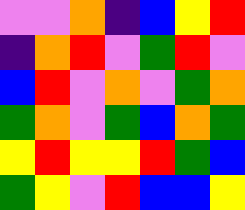[["violet", "violet", "orange", "indigo", "blue", "yellow", "red"], ["indigo", "orange", "red", "violet", "green", "red", "violet"], ["blue", "red", "violet", "orange", "violet", "green", "orange"], ["green", "orange", "violet", "green", "blue", "orange", "green"], ["yellow", "red", "yellow", "yellow", "red", "green", "blue"], ["green", "yellow", "violet", "red", "blue", "blue", "yellow"]]